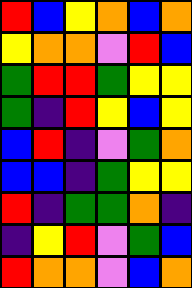[["red", "blue", "yellow", "orange", "blue", "orange"], ["yellow", "orange", "orange", "violet", "red", "blue"], ["green", "red", "red", "green", "yellow", "yellow"], ["green", "indigo", "red", "yellow", "blue", "yellow"], ["blue", "red", "indigo", "violet", "green", "orange"], ["blue", "blue", "indigo", "green", "yellow", "yellow"], ["red", "indigo", "green", "green", "orange", "indigo"], ["indigo", "yellow", "red", "violet", "green", "blue"], ["red", "orange", "orange", "violet", "blue", "orange"]]